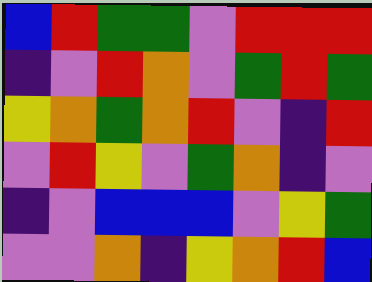[["blue", "red", "green", "green", "violet", "red", "red", "red"], ["indigo", "violet", "red", "orange", "violet", "green", "red", "green"], ["yellow", "orange", "green", "orange", "red", "violet", "indigo", "red"], ["violet", "red", "yellow", "violet", "green", "orange", "indigo", "violet"], ["indigo", "violet", "blue", "blue", "blue", "violet", "yellow", "green"], ["violet", "violet", "orange", "indigo", "yellow", "orange", "red", "blue"]]